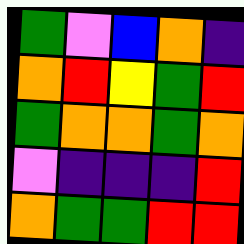[["green", "violet", "blue", "orange", "indigo"], ["orange", "red", "yellow", "green", "red"], ["green", "orange", "orange", "green", "orange"], ["violet", "indigo", "indigo", "indigo", "red"], ["orange", "green", "green", "red", "red"]]